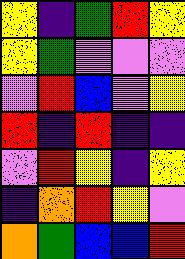[["yellow", "indigo", "green", "red", "yellow"], ["yellow", "green", "violet", "violet", "violet"], ["violet", "red", "blue", "violet", "yellow"], ["red", "indigo", "red", "indigo", "indigo"], ["violet", "red", "yellow", "indigo", "yellow"], ["indigo", "orange", "red", "yellow", "violet"], ["orange", "green", "blue", "blue", "red"]]